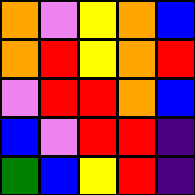[["orange", "violet", "yellow", "orange", "blue"], ["orange", "red", "yellow", "orange", "red"], ["violet", "red", "red", "orange", "blue"], ["blue", "violet", "red", "red", "indigo"], ["green", "blue", "yellow", "red", "indigo"]]